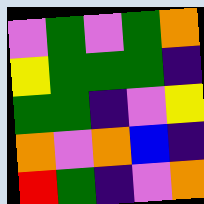[["violet", "green", "violet", "green", "orange"], ["yellow", "green", "green", "green", "indigo"], ["green", "green", "indigo", "violet", "yellow"], ["orange", "violet", "orange", "blue", "indigo"], ["red", "green", "indigo", "violet", "orange"]]